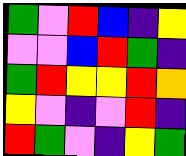[["green", "violet", "red", "blue", "indigo", "yellow"], ["violet", "violet", "blue", "red", "green", "indigo"], ["green", "red", "yellow", "yellow", "red", "orange"], ["yellow", "violet", "indigo", "violet", "red", "indigo"], ["red", "green", "violet", "indigo", "yellow", "green"]]